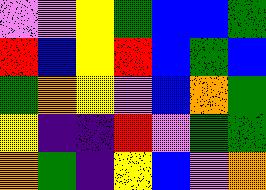[["violet", "violet", "yellow", "green", "blue", "blue", "green"], ["red", "blue", "yellow", "red", "blue", "green", "blue"], ["green", "orange", "yellow", "violet", "blue", "orange", "green"], ["yellow", "indigo", "indigo", "red", "violet", "green", "green"], ["orange", "green", "indigo", "yellow", "blue", "violet", "orange"]]